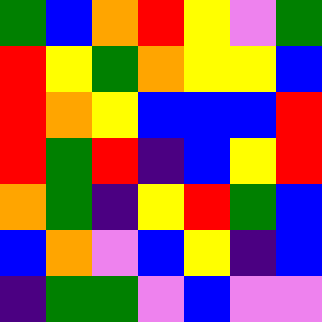[["green", "blue", "orange", "red", "yellow", "violet", "green"], ["red", "yellow", "green", "orange", "yellow", "yellow", "blue"], ["red", "orange", "yellow", "blue", "blue", "blue", "red"], ["red", "green", "red", "indigo", "blue", "yellow", "red"], ["orange", "green", "indigo", "yellow", "red", "green", "blue"], ["blue", "orange", "violet", "blue", "yellow", "indigo", "blue"], ["indigo", "green", "green", "violet", "blue", "violet", "violet"]]